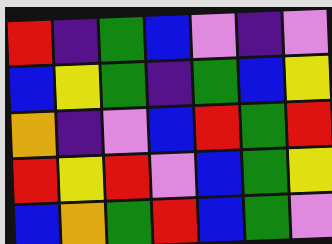[["red", "indigo", "green", "blue", "violet", "indigo", "violet"], ["blue", "yellow", "green", "indigo", "green", "blue", "yellow"], ["orange", "indigo", "violet", "blue", "red", "green", "red"], ["red", "yellow", "red", "violet", "blue", "green", "yellow"], ["blue", "orange", "green", "red", "blue", "green", "violet"]]